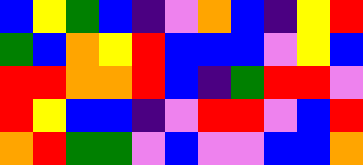[["blue", "yellow", "green", "blue", "indigo", "violet", "orange", "blue", "indigo", "yellow", "red"], ["green", "blue", "orange", "yellow", "red", "blue", "blue", "blue", "violet", "yellow", "blue"], ["red", "red", "orange", "orange", "red", "blue", "indigo", "green", "red", "red", "violet"], ["red", "yellow", "blue", "blue", "indigo", "violet", "red", "red", "violet", "blue", "red"], ["orange", "red", "green", "green", "violet", "blue", "violet", "violet", "blue", "blue", "orange"]]